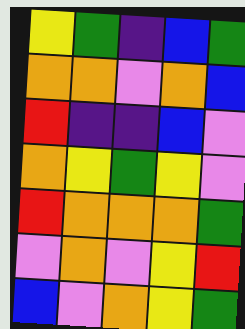[["yellow", "green", "indigo", "blue", "green"], ["orange", "orange", "violet", "orange", "blue"], ["red", "indigo", "indigo", "blue", "violet"], ["orange", "yellow", "green", "yellow", "violet"], ["red", "orange", "orange", "orange", "green"], ["violet", "orange", "violet", "yellow", "red"], ["blue", "violet", "orange", "yellow", "green"]]